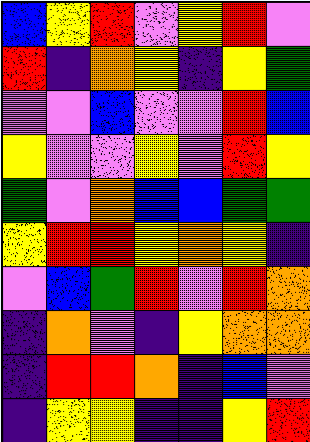[["blue", "yellow", "red", "violet", "yellow", "red", "violet"], ["red", "indigo", "orange", "yellow", "indigo", "yellow", "green"], ["violet", "violet", "blue", "violet", "violet", "red", "blue"], ["yellow", "violet", "violet", "yellow", "violet", "red", "yellow"], ["green", "violet", "orange", "blue", "blue", "green", "green"], ["yellow", "red", "red", "yellow", "orange", "yellow", "indigo"], ["violet", "blue", "green", "red", "violet", "red", "orange"], ["indigo", "orange", "violet", "indigo", "yellow", "orange", "orange"], ["indigo", "red", "red", "orange", "indigo", "blue", "violet"], ["indigo", "yellow", "yellow", "indigo", "indigo", "yellow", "red"]]